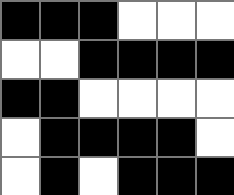[["black", "black", "black", "white", "white", "white"], ["white", "white", "black", "black", "black", "black"], ["black", "black", "white", "white", "white", "white"], ["white", "black", "black", "black", "black", "white"], ["white", "black", "white", "black", "black", "black"]]